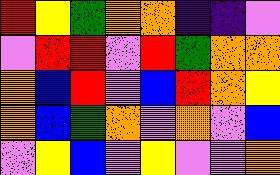[["red", "yellow", "green", "orange", "orange", "indigo", "indigo", "violet"], ["violet", "red", "red", "violet", "red", "green", "orange", "orange"], ["orange", "blue", "red", "violet", "blue", "red", "orange", "yellow"], ["orange", "blue", "green", "orange", "violet", "orange", "violet", "blue"], ["violet", "yellow", "blue", "violet", "yellow", "violet", "violet", "orange"]]